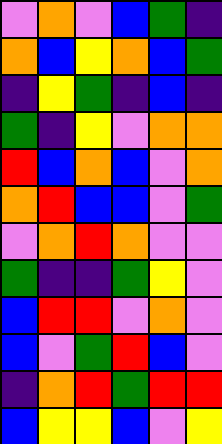[["violet", "orange", "violet", "blue", "green", "indigo"], ["orange", "blue", "yellow", "orange", "blue", "green"], ["indigo", "yellow", "green", "indigo", "blue", "indigo"], ["green", "indigo", "yellow", "violet", "orange", "orange"], ["red", "blue", "orange", "blue", "violet", "orange"], ["orange", "red", "blue", "blue", "violet", "green"], ["violet", "orange", "red", "orange", "violet", "violet"], ["green", "indigo", "indigo", "green", "yellow", "violet"], ["blue", "red", "red", "violet", "orange", "violet"], ["blue", "violet", "green", "red", "blue", "violet"], ["indigo", "orange", "red", "green", "red", "red"], ["blue", "yellow", "yellow", "blue", "violet", "yellow"]]